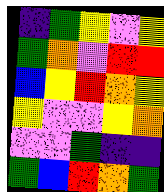[["indigo", "green", "yellow", "violet", "yellow"], ["green", "orange", "violet", "red", "red"], ["blue", "yellow", "red", "orange", "yellow"], ["yellow", "violet", "violet", "yellow", "orange"], ["violet", "violet", "green", "indigo", "indigo"], ["green", "blue", "red", "orange", "green"]]